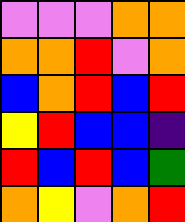[["violet", "violet", "violet", "orange", "orange"], ["orange", "orange", "red", "violet", "orange"], ["blue", "orange", "red", "blue", "red"], ["yellow", "red", "blue", "blue", "indigo"], ["red", "blue", "red", "blue", "green"], ["orange", "yellow", "violet", "orange", "red"]]